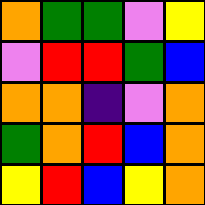[["orange", "green", "green", "violet", "yellow"], ["violet", "red", "red", "green", "blue"], ["orange", "orange", "indigo", "violet", "orange"], ["green", "orange", "red", "blue", "orange"], ["yellow", "red", "blue", "yellow", "orange"]]